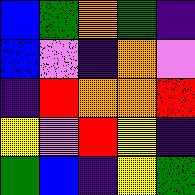[["blue", "green", "orange", "green", "indigo"], ["blue", "violet", "indigo", "orange", "violet"], ["indigo", "red", "orange", "orange", "red"], ["yellow", "violet", "red", "yellow", "indigo"], ["green", "blue", "indigo", "yellow", "green"]]